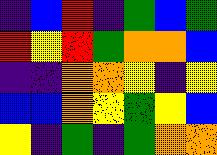[["indigo", "blue", "red", "indigo", "green", "blue", "green"], ["red", "yellow", "red", "green", "orange", "orange", "blue"], ["indigo", "indigo", "orange", "orange", "yellow", "indigo", "yellow"], ["blue", "blue", "orange", "yellow", "green", "yellow", "blue"], ["yellow", "indigo", "green", "indigo", "green", "orange", "orange"]]